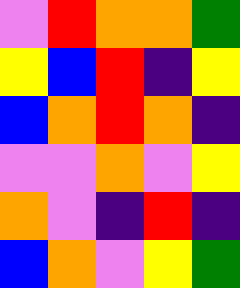[["violet", "red", "orange", "orange", "green"], ["yellow", "blue", "red", "indigo", "yellow"], ["blue", "orange", "red", "orange", "indigo"], ["violet", "violet", "orange", "violet", "yellow"], ["orange", "violet", "indigo", "red", "indigo"], ["blue", "orange", "violet", "yellow", "green"]]